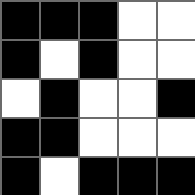[["black", "black", "black", "white", "white"], ["black", "white", "black", "white", "white"], ["white", "black", "white", "white", "black"], ["black", "black", "white", "white", "white"], ["black", "white", "black", "black", "black"]]